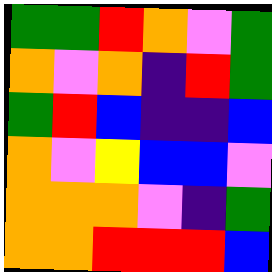[["green", "green", "red", "orange", "violet", "green"], ["orange", "violet", "orange", "indigo", "red", "green"], ["green", "red", "blue", "indigo", "indigo", "blue"], ["orange", "violet", "yellow", "blue", "blue", "violet"], ["orange", "orange", "orange", "violet", "indigo", "green"], ["orange", "orange", "red", "red", "red", "blue"]]